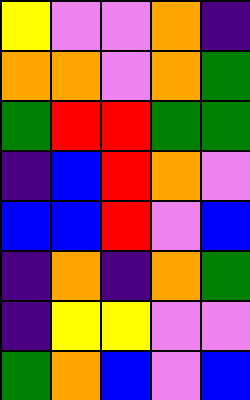[["yellow", "violet", "violet", "orange", "indigo"], ["orange", "orange", "violet", "orange", "green"], ["green", "red", "red", "green", "green"], ["indigo", "blue", "red", "orange", "violet"], ["blue", "blue", "red", "violet", "blue"], ["indigo", "orange", "indigo", "orange", "green"], ["indigo", "yellow", "yellow", "violet", "violet"], ["green", "orange", "blue", "violet", "blue"]]